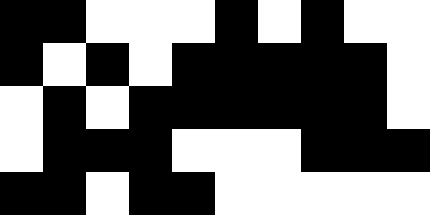[["black", "black", "white", "white", "white", "black", "white", "black", "white", "white"], ["black", "white", "black", "white", "black", "black", "black", "black", "black", "white"], ["white", "black", "white", "black", "black", "black", "black", "black", "black", "white"], ["white", "black", "black", "black", "white", "white", "white", "black", "black", "black"], ["black", "black", "white", "black", "black", "white", "white", "white", "white", "white"]]